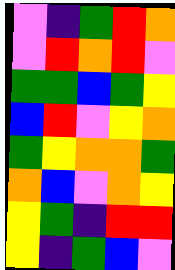[["violet", "indigo", "green", "red", "orange"], ["violet", "red", "orange", "red", "violet"], ["green", "green", "blue", "green", "yellow"], ["blue", "red", "violet", "yellow", "orange"], ["green", "yellow", "orange", "orange", "green"], ["orange", "blue", "violet", "orange", "yellow"], ["yellow", "green", "indigo", "red", "red"], ["yellow", "indigo", "green", "blue", "violet"]]